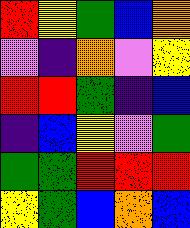[["red", "yellow", "green", "blue", "orange"], ["violet", "indigo", "orange", "violet", "yellow"], ["red", "red", "green", "indigo", "blue"], ["indigo", "blue", "yellow", "violet", "green"], ["green", "green", "red", "red", "red"], ["yellow", "green", "blue", "orange", "blue"]]